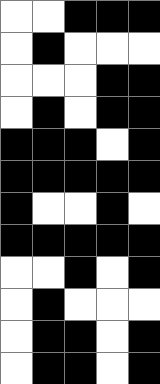[["white", "white", "black", "black", "black"], ["white", "black", "white", "white", "white"], ["white", "white", "white", "black", "black"], ["white", "black", "white", "black", "black"], ["black", "black", "black", "white", "black"], ["black", "black", "black", "black", "black"], ["black", "white", "white", "black", "white"], ["black", "black", "black", "black", "black"], ["white", "white", "black", "white", "black"], ["white", "black", "white", "white", "white"], ["white", "black", "black", "white", "black"], ["white", "black", "black", "white", "black"]]